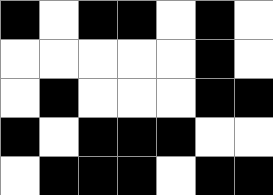[["black", "white", "black", "black", "white", "black", "white"], ["white", "white", "white", "white", "white", "black", "white"], ["white", "black", "white", "white", "white", "black", "black"], ["black", "white", "black", "black", "black", "white", "white"], ["white", "black", "black", "black", "white", "black", "black"]]